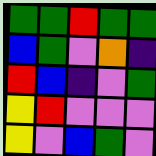[["green", "green", "red", "green", "green"], ["blue", "green", "violet", "orange", "indigo"], ["red", "blue", "indigo", "violet", "green"], ["yellow", "red", "violet", "violet", "violet"], ["yellow", "violet", "blue", "green", "violet"]]